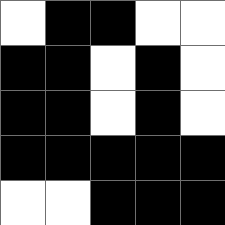[["white", "black", "black", "white", "white"], ["black", "black", "white", "black", "white"], ["black", "black", "white", "black", "white"], ["black", "black", "black", "black", "black"], ["white", "white", "black", "black", "black"]]